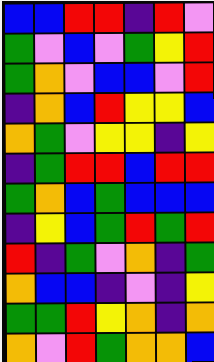[["blue", "blue", "red", "red", "indigo", "red", "violet"], ["green", "violet", "blue", "violet", "green", "yellow", "red"], ["green", "orange", "violet", "blue", "blue", "violet", "red"], ["indigo", "orange", "blue", "red", "yellow", "yellow", "blue"], ["orange", "green", "violet", "yellow", "yellow", "indigo", "yellow"], ["indigo", "green", "red", "red", "blue", "red", "red"], ["green", "orange", "blue", "green", "blue", "blue", "blue"], ["indigo", "yellow", "blue", "green", "red", "green", "red"], ["red", "indigo", "green", "violet", "orange", "indigo", "green"], ["orange", "blue", "blue", "indigo", "violet", "indigo", "yellow"], ["green", "green", "red", "yellow", "orange", "indigo", "orange"], ["orange", "violet", "red", "green", "orange", "orange", "blue"]]